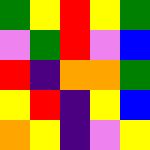[["green", "yellow", "red", "yellow", "green"], ["violet", "green", "red", "violet", "blue"], ["red", "indigo", "orange", "orange", "green"], ["yellow", "red", "indigo", "yellow", "blue"], ["orange", "yellow", "indigo", "violet", "yellow"]]